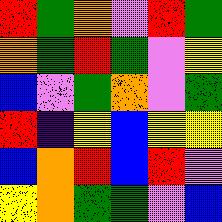[["red", "green", "orange", "violet", "red", "green"], ["orange", "green", "red", "green", "violet", "yellow"], ["blue", "violet", "green", "orange", "violet", "green"], ["red", "indigo", "yellow", "blue", "yellow", "yellow"], ["blue", "orange", "red", "blue", "red", "violet"], ["yellow", "orange", "green", "green", "violet", "blue"]]